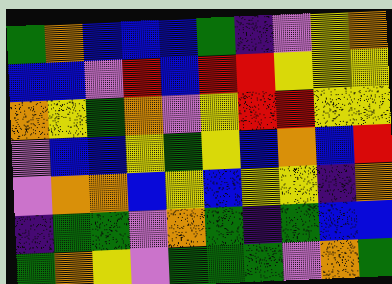[["green", "orange", "blue", "blue", "blue", "green", "indigo", "violet", "yellow", "orange"], ["blue", "blue", "violet", "red", "blue", "red", "red", "yellow", "yellow", "yellow"], ["orange", "yellow", "green", "orange", "violet", "yellow", "red", "red", "yellow", "yellow"], ["violet", "blue", "blue", "yellow", "green", "yellow", "blue", "orange", "blue", "red"], ["violet", "orange", "orange", "blue", "yellow", "blue", "yellow", "yellow", "indigo", "orange"], ["indigo", "green", "green", "violet", "orange", "green", "indigo", "green", "blue", "blue"], ["green", "orange", "yellow", "violet", "green", "green", "green", "violet", "orange", "green"]]